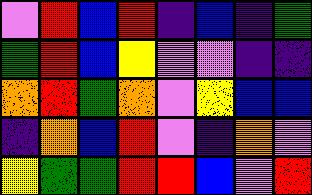[["violet", "red", "blue", "red", "indigo", "blue", "indigo", "green"], ["green", "red", "blue", "yellow", "violet", "violet", "indigo", "indigo"], ["orange", "red", "green", "orange", "violet", "yellow", "blue", "blue"], ["indigo", "orange", "blue", "red", "violet", "indigo", "orange", "violet"], ["yellow", "green", "green", "red", "red", "blue", "violet", "red"]]